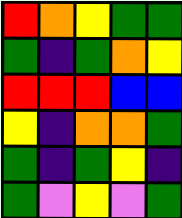[["red", "orange", "yellow", "green", "green"], ["green", "indigo", "green", "orange", "yellow"], ["red", "red", "red", "blue", "blue"], ["yellow", "indigo", "orange", "orange", "green"], ["green", "indigo", "green", "yellow", "indigo"], ["green", "violet", "yellow", "violet", "green"]]